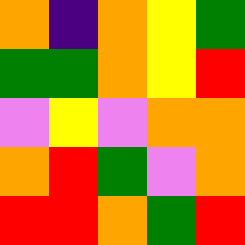[["orange", "indigo", "orange", "yellow", "green"], ["green", "green", "orange", "yellow", "red"], ["violet", "yellow", "violet", "orange", "orange"], ["orange", "red", "green", "violet", "orange"], ["red", "red", "orange", "green", "red"]]